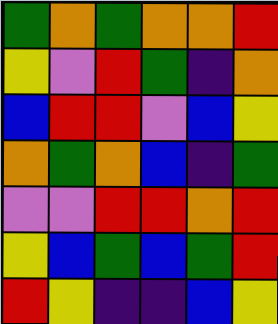[["green", "orange", "green", "orange", "orange", "red"], ["yellow", "violet", "red", "green", "indigo", "orange"], ["blue", "red", "red", "violet", "blue", "yellow"], ["orange", "green", "orange", "blue", "indigo", "green"], ["violet", "violet", "red", "red", "orange", "red"], ["yellow", "blue", "green", "blue", "green", "red"], ["red", "yellow", "indigo", "indigo", "blue", "yellow"]]